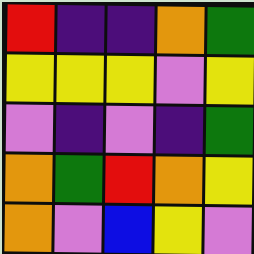[["red", "indigo", "indigo", "orange", "green"], ["yellow", "yellow", "yellow", "violet", "yellow"], ["violet", "indigo", "violet", "indigo", "green"], ["orange", "green", "red", "orange", "yellow"], ["orange", "violet", "blue", "yellow", "violet"]]